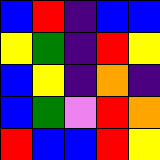[["blue", "red", "indigo", "blue", "blue"], ["yellow", "green", "indigo", "red", "yellow"], ["blue", "yellow", "indigo", "orange", "indigo"], ["blue", "green", "violet", "red", "orange"], ["red", "blue", "blue", "red", "yellow"]]